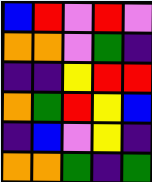[["blue", "red", "violet", "red", "violet"], ["orange", "orange", "violet", "green", "indigo"], ["indigo", "indigo", "yellow", "red", "red"], ["orange", "green", "red", "yellow", "blue"], ["indigo", "blue", "violet", "yellow", "indigo"], ["orange", "orange", "green", "indigo", "green"]]